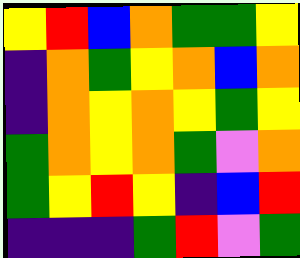[["yellow", "red", "blue", "orange", "green", "green", "yellow"], ["indigo", "orange", "green", "yellow", "orange", "blue", "orange"], ["indigo", "orange", "yellow", "orange", "yellow", "green", "yellow"], ["green", "orange", "yellow", "orange", "green", "violet", "orange"], ["green", "yellow", "red", "yellow", "indigo", "blue", "red"], ["indigo", "indigo", "indigo", "green", "red", "violet", "green"]]